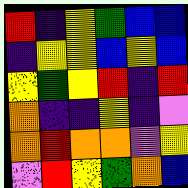[["red", "indigo", "yellow", "green", "blue", "blue"], ["indigo", "yellow", "yellow", "blue", "yellow", "blue"], ["yellow", "green", "yellow", "red", "indigo", "red"], ["orange", "indigo", "indigo", "yellow", "indigo", "violet"], ["orange", "red", "orange", "orange", "violet", "yellow"], ["violet", "red", "yellow", "green", "orange", "blue"]]